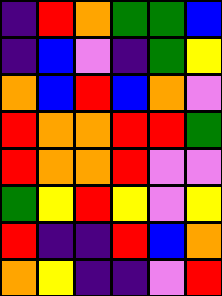[["indigo", "red", "orange", "green", "green", "blue"], ["indigo", "blue", "violet", "indigo", "green", "yellow"], ["orange", "blue", "red", "blue", "orange", "violet"], ["red", "orange", "orange", "red", "red", "green"], ["red", "orange", "orange", "red", "violet", "violet"], ["green", "yellow", "red", "yellow", "violet", "yellow"], ["red", "indigo", "indigo", "red", "blue", "orange"], ["orange", "yellow", "indigo", "indigo", "violet", "red"]]